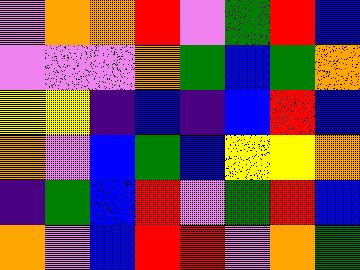[["violet", "orange", "orange", "red", "violet", "green", "red", "blue"], ["violet", "violet", "violet", "orange", "green", "blue", "green", "orange"], ["yellow", "yellow", "indigo", "blue", "indigo", "blue", "red", "blue"], ["orange", "violet", "blue", "green", "blue", "yellow", "yellow", "orange"], ["indigo", "green", "blue", "red", "violet", "green", "red", "blue"], ["orange", "violet", "blue", "red", "red", "violet", "orange", "green"]]